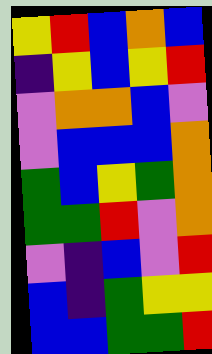[["yellow", "red", "blue", "orange", "blue"], ["indigo", "yellow", "blue", "yellow", "red"], ["violet", "orange", "orange", "blue", "violet"], ["violet", "blue", "blue", "blue", "orange"], ["green", "blue", "yellow", "green", "orange"], ["green", "green", "red", "violet", "orange"], ["violet", "indigo", "blue", "violet", "red"], ["blue", "indigo", "green", "yellow", "yellow"], ["blue", "blue", "green", "green", "red"]]